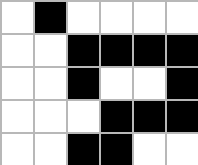[["white", "black", "white", "white", "white", "white"], ["white", "white", "black", "black", "black", "black"], ["white", "white", "black", "white", "white", "black"], ["white", "white", "white", "black", "black", "black"], ["white", "white", "black", "black", "white", "white"]]